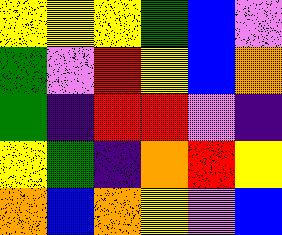[["yellow", "yellow", "yellow", "green", "blue", "violet"], ["green", "violet", "red", "yellow", "blue", "orange"], ["green", "indigo", "red", "red", "violet", "indigo"], ["yellow", "green", "indigo", "orange", "red", "yellow"], ["orange", "blue", "orange", "yellow", "violet", "blue"]]